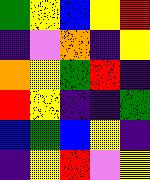[["green", "yellow", "blue", "yellow", "red"], ["indigo", "violet", "orange", "indigo", "yellow"], ["orange", "yellow", "green", "red", "indigo"], ["red", "yellow", "indigo", "indigo", "green"], ["blue", "green", "blue", "yellow", "indigo"], ["indigo", "yellow", "red", "violet", "yellow"]]